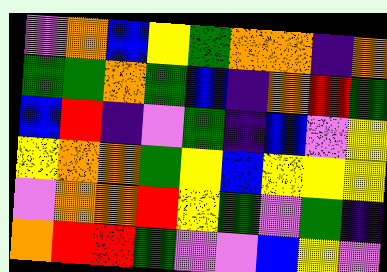[["violet", "orange", "blue", "yellow", "green", "orange", "orange", "indigo", "orange"], ["green", "green", "orange", "green", "blue", "indigo", "orange", "red", "green"], ["blue", "red", "indigo", "violet", "green", "indigo", "blue", "violet", "yellow"], ["yellow", "orange", "orange", "green", "yellow", "blue", "yellow", "yellow", "yellow"], ["violet", "orange", "orange", "red", "yellow", "green", "violet", "green", "indigo"], ["orange", "red", "red", "green", "violet", "violet", "blue", "yellow", "violet"]]